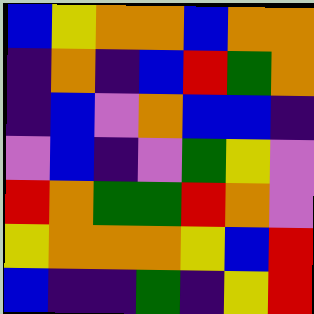[["blue", "yellow", "orange", "orange", "blue", "orange", "orange"], ["indigo", "orange", "indigo", "blue", "red", "green", "orange"], ["indigo", "blue", "violet", "orange", "blue", "blue", "indigo"], ["violet", "blue", "indigo", "violet", "green", "yellow", "violet"], ["red", "orange", "green", "green", "red", "orange", "violet"], ["yellow", "orange", "orange", "orange", "yellow", "blue", "red"], ["blue", "indigo", "indigo", "green", "indigo", "yellow", "red"]]